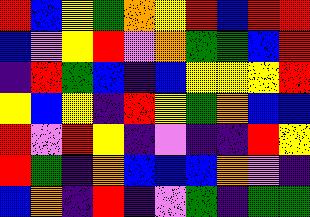[["red", "blue", "yellow", "green", "orange", "yellow", "red", "blue", "red", "red"], ["blue", "violet", "yellow", "red", "violet", "orange", "green", "green", "blue", "red"], ["indigo", "red", "green", "blue", "indigo", "blue", "yellow", "yellow", "yellow", "red"], ["yellow", "blue", "yellow", "indigo", "red", "yellow", "green", "orange", "blue", "blue"], ["red", "violet", "red", "yellow", "indigo", "violet", "indigo", "indigo", "red", "yellow"], ["red", "green", "indigo", "orange", "blue", "blue", "blue", "orange", "violet", "indigo"], ["blue", "orange", "indigo", "red", "indigo", "violet", "green", "indigo", "green", "green"]]